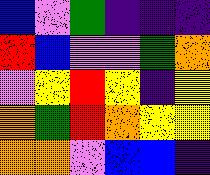[["blue", "violet", "green", "indigo", "indigo", "indigo"], ["red", "blue", "violet", "violet", "green", "orange"], ["violet", "yellow", "red", "yellow", "indigo", "yellow"], ["orange", "green", "red", "orange", "yellow", "yellow"], ["orange", "orange", "violet", "blue", "blue", "indigo"]]